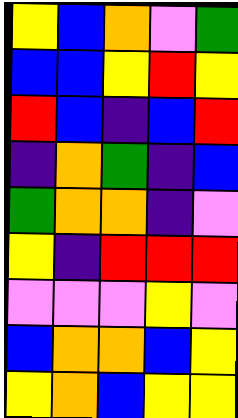[["yellow", "blue", "orange", "violet", "green"], ["blue", "blue", "yellow", "red", "yellow"], ["red", "blue", "indigo", "blue", "red"], ["indigo", "orange", "green", "indigo", "blue"], ["green", "orange", "orange", "indigo", "violet"], ["yellow", "indigo", "red", "red", "red"], ["violet", "violet", "violet", "yellow", "violet"], ["blue", "orange", "orange", "blue", "yellow"], ["yellow", "orange", "blue", "yellow", "yellow"]]